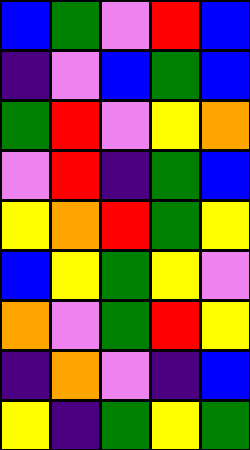[["blue", "green", "violet", "red", "blue"], ["indigo", "violet", "blue", "green", "blue"], ["green", "red", "violet", "yellow", "orange"], ["violet", "red", "indigo", "green", "blue"], ["yellow", "orange", "red", "green", "yellow"], ["blue", "yellow", "green", "yellow", "violet"], ["orange", "violet", "green", "red", "yellow"], ["indigo", "orange", "violet", "indigo", "blue"], ["yellow", "indigo", "green", "yellow", "green"]]